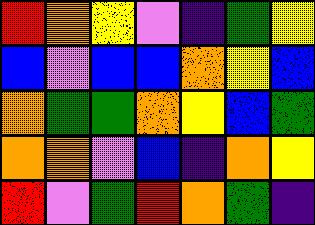[["red", "orange", "yellow", "violet", "indigo", "green", "yellow"], ["blue", "violet", "blue", "blue", "orange", "yellow", "blue"], ["orange", "green", "green", "orange", "yellow", "blue", "green"], ["orange", "orange", "violet", "blue", "indigo", "orange", "yellow"], ["red", "violet", "green", "red", "orange", "green", "indigo"]]